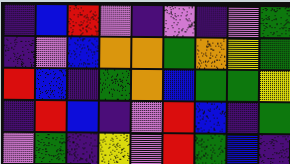[["indigo", "blue", "red", "violet", "indigo", "violet", "indigo", "violet", "green"], ["indigo", "violet", "blue", "orange", "orange", "green", "orange", "yellow", "green"], ["red", "blue", "indigo", "green", "orange", "blue", "green", "green", "yellow"], ["indigo", "red", "blue", "indigo", "violet", "red", "blue", "indigo", "green"], ["violet", "green", "indigo", "yellow", "violet", "red", "green", "blue", "indigo"]]